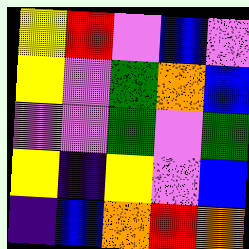[["yellow", "red", "violet", "blue", "violet"], ["yellow", "violet", "green", "orange", "blue"], ["violet", "violet", "green", "violet", "green"], ["yellow", "indigo", "yellow", "violet", "blue"], ["indigo", "blue", "orange", "red", "orange"]]